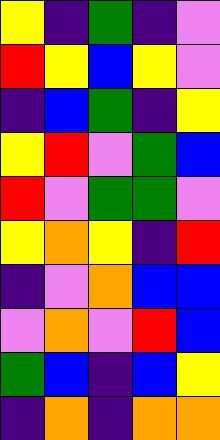[["yellow", "indigo", "green", "indigo", "violet"], ["red", "yellow", "blue", "yellow", "violet"], ["indigo", "blue", "green", "indigo", "yellow"], ["yellow", "red", "violet", "green", "blue"], ["red", "violet", "green", "green", "violet"], ["yellow", "orange", "yellow", "indigo", "red"], ["indigo", "violet", "orange", "blue", "blue"], ["violet", "orange", "violet", "red", "blue"], ["green", "blue", "indigo", "blue", "yellow"], ["indigo", "orange", "indigo", "orange", "orange"]]